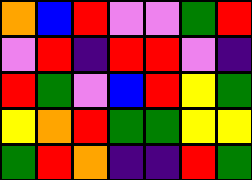[["orange", "blue", "red", "violet", "violet", "green", "red"], ["violet", "red", "indigo", "red", "red", "violet", "indigo"], ["red", "green", "violet", "blue", "red", "yellow", "green"], ["yellow", "orange", "red", "green", "green", "yellow", "yellow"], ["green", "red", "orange", "indigo", "indigo", "red", "green"]]